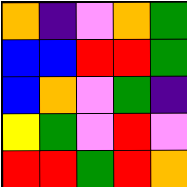[["orange", "indigo", "violet", "orange", "green"], ["blue", "blue", "red", "red", "green"], ["blue", "orange", "violet", "green", "indigo"], ["yellow", "green", "violet", "red", "violet"], ["red", "red", "green", "red", "orange"]]